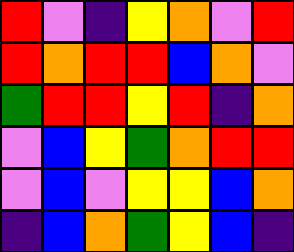[["red", "violet", "indigo", "yellow", "orange", "violet", "red"], ["red", "orange", "red", "red", "blue", "orange", "violet"], ["green", "red", "red", "yellow", "red", "indigo", "orange"], ["violet", "blue", "yellow", "green", "orange", "red", "red"], ["violet", "blue", "violet", "yellow", "yellow", "blue", "orange"], ["indigo", "blue", "orange", "green", "yellow", "blue", "indigo"]]